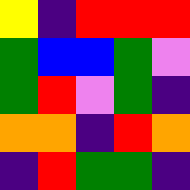[["yellow", "indigo", "red", "red", "red"], ["green", "blue", "blue", "green", "violet"], ["green", "red", "violet", "green", "indigo"], ["orange", "orange", "indigo", "red", "orange"], ["indigo", "red", "green", "green", "indigo"]]